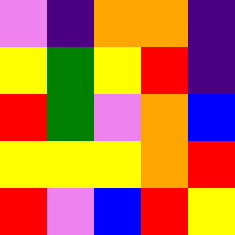[["violet", "indigo", "orange", "orange", "indigo"], ["yellow", "green", "yellow", "red", "indigo"], ["red", "green", "violet", "orange", "blue"], ["yellow", "yellow", "yellow", "orange", "red"], ["red", "violet", "blue", "red", "yellow"]]